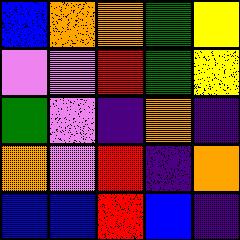[["blue", "orange", "orange", "green", "yellow"], ["violet", "violet", "red", "green", "yellow"], ["green", "violet", "indigo", "orange", "indigo"], ["orange", "violet", "red", "indigo", "orange"], ["blue", "blue", "red", "blue", "indigo"]]